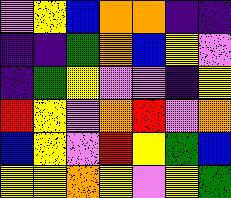[["violet", "yellow", "blue", "orange", "orange", "indigo", "indigo"], ["indigo", "indigo", "green", "orange", "blue", "yellow", "violet"], ["indigo", "green", "yellow", "violet", "violet", "indigo", "yellow"], ["red", "yellow", "violet", "orange", "red", "violet", "orange"], ["blue", "yellow", "violet", "red", "yellow", "green", "blue"], ["yellow", "yellow", "orange", "yellow", "violet", "yellow", "green"]]